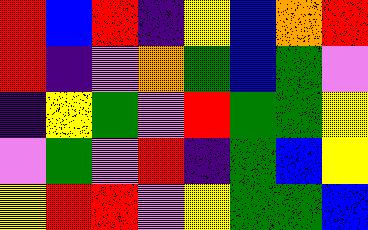[["red", "blue", "red", "indigo", "yellow", "blue", "orange", "red"], ["red", "indigo", "violet", "orange", "green", "blue", "green", "violet"], ["indigo", "yellow", "green", "violet", "red", "green", "green", "yellow"], ["violet", "green", "violet", "red", "indigo", "green", "blue", "yellow"], ["yellow", "red", "red", "violet", "yellow", "green", "green", "blue"]]